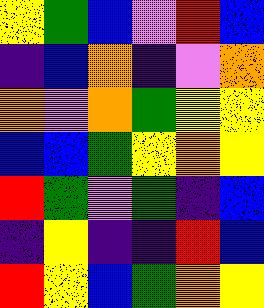[["yellow", "green", "blue", "violet", "red", "blue"], ["indigo", "blue", "orange", "indigo", "violet", "orange"], ["orange", "violet", "orange", "green", "yellow", "yellow"], ["blue", "blue", "green", "yellow", "orange", "yellow"], ["red", "green", "violet", "green", "indigo", "blue"], ["indigo", "yellow", "indigo", "indigo", "red", "blue"], ["red", "yellow", "blue", "green", "orange", "yellow"]]